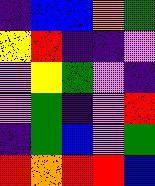[["indigo", "blue", "blue", "orange", "green"], ["yellow", "red", "indigo", "indigo", "violet"], ["violet", "yellow", "green", "violet", "indigo"], ["violet", "green", "indigo", "violet", "red"], ["indigo", "green", "blue", "violet", "green"], ["red", "orange", "red", "red", "blue"]]